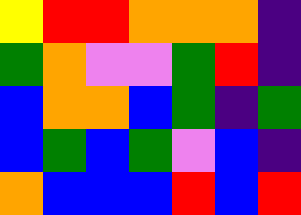[["yellow", "red", "red", "orange", "orange", "orange", "indigo"], ["green", "orange", "violet", "violet", "green", "red", "indigo"], ["blue", "orange", "orange", "blue", "green", "indigo", "green"], ["blue", "green", "blue", "green", "violet", "blue", "indigo"], ["orange", "blue", "blue", "blue", "red", "blue", "red"]]